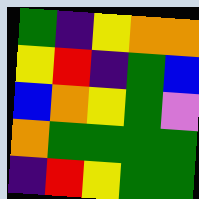[["green", "indigo", "yellow", "orange", "orange"], ["yellow", "red", "indigo", "green", "blue"], ["blue", "orange", "yellow", "green", "violet"], ["orange", "green", "green", "green", "green"], ["indigo", "red", "yellow", "green", "green"]]